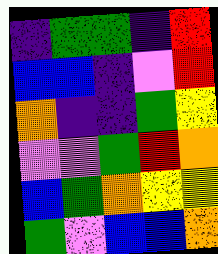[["indigo", "green", "green", "indigo", "red"], ["blue", "blue", "indigo", "violet", "red"], ["orange", "indigo", "indigo", "green", "yellow"], ["violet", "violet", "green", "red", "orange"], ["blue", "green", "orange", "yellow", "yellow"], ["green", "violet", "blue", "blue", "orange"]]